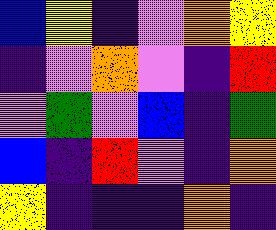[["blue", "yellow", "indigo", "violet", "orange", "yellow"], ["indigo", "violet", "orange", "violet", "indigo", "red"], ["violet", "green", "violet", "blue", "indigo", "green"], ["blue", "indigo", "red", "violet", "indigo", "orange"], ["yellow", "indigo", "indigo", "indigo", "orange", "indigo"]]